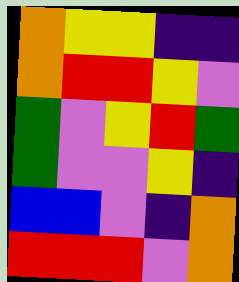[["orange", "yellow", "yellow", "indigo", "indigo"], ["orange", "red", "red", "yellow", "violet"], ["green", "violet", "yellow", "red", "green"], ["green", "violet", "violet", "yellow", "indigo"], ["blue", "blue", "violet", "indigo", "orange"], ["red", "red", "red", "violet", "orange"]]